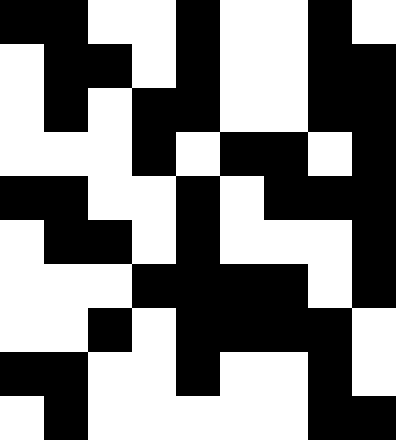[["black", "black", "white", "white", "black", "white", "white", "black", "white"], ["white", "black", "black", "white", "black", "white", "white", "black", "black"], ["white", "black", "white", "black", "black", "white", "white", "black", "black"], ["white", "white", "white", "black", "white", "black", "black", "white", "black"], ["black", "black", "white", "white", "black", "white", "black", "black", "black"], ["white", "black", "black", "white", "black", "white", "white", "white", "black"], ["white", "white", "white", "black", "black", "black", "black", "white", "black"], ["white", "white", "black", "white", "black", "black", "black", "black", "white"], ["black", "black", "white", "white", "black", "white", "white", "black", "white"], ["white", "black", "white", "white", "white", "white", "white", "black", "black"]]